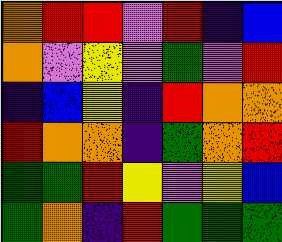[["orange", "red", "red", "violet", "red", "indigo", "blue"], ["orange", "violet", "yellow", "violet", "green", "violet", "red"], ["indigo", "blue", "yellow", "indigo", "red", "orange", "orange"], ["red", "orange", "orange", "indigo", "green", "orange", "red"], ["green", "green", "red", "yellow", "violet", "yellow", "blue"], ["green", "orange", "indigo", "red", "green", "green", "green"]]